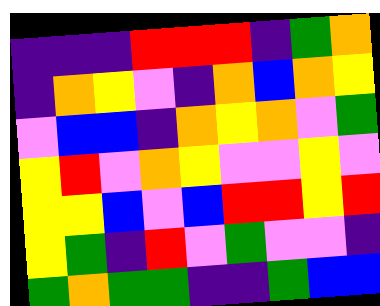[["indigo", "indigo", "indigo", "red", "red", "red", "indigo", "green", "orange"], ["indigo", "orange", "yellow", "violet", "indigo", "orange", "blue", "orange", "yellow"], ["violet", "blue", "blue", "indigo", "orange", "yellow", "orange", "violet", "green"], ["yellow", "red", "violet", "orange", "yellow", "violet", "violet", "yellow", "violet"], ["yellow", "yellow", "blue", "violet", "blue", "red", "red", "yellow", "red"], ["yellow", "green", "indigo", "red", "violet", "green", "violet", "violet", "indigo"], ["green", "orange", "green", "green", "indigo", "indigo", "green", "blue", "blue"]]